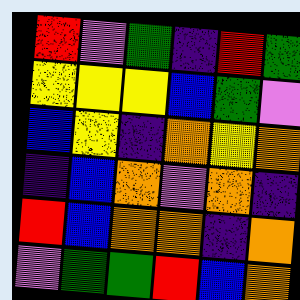[["red", "violet", "green", "indigo", "red", "green"], ["yellow", "yellow", "yellow", "blue", "green", "violet"], ["blue", "yellow", "indigo", "orange", "yellow", "orange"], ["indigo", "blue", "orange", "violet", "orange", "indigo"], ["red", "blue", "orange", "orange", "indigo", "orange"], ["violet", "green", "green", "red", "blue", "orange"]]